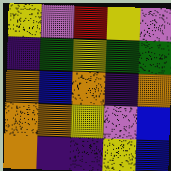[["yellow", "violet", "red", "yellow", "violet"], ["indigo", "green", "yellow", "green", "green"], ["orange", "blue", "orange", "indigo", "orange"], ["orange", "orange", "yellow", "violet", "blue"], ["orange", "indigo", "indigo", "yellow", "blue"]]